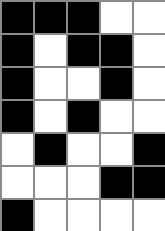[["black", "black", "black", "white", "white"], ["black", "white", "black", "black", "white"], ["black", "white", "white", "black", "white"], ["black", "white", "black", "white", "white"], ["white", "black", "white", "white", "black"], ["white", "white", "white", "black", "black"], ["black", "white", "white", "white", "white"]]